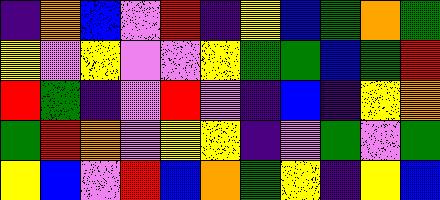[["indigo", "orange", "blue", "violet", "red", "indigo", "yellow", "blue", "green", "orange", "green"], ["yellow", "violet", "yellow", "violet", "violet", "yellow", "green", "green", "blue", "green", "red"], ["red", "green", "indigo", "violet", "red", "violet", "indigo", "blue", "indigo", "yellow", "orange"], ["green", "red", "orange", "violet", "yellow", "yellow", "indigo", "violet", "green", "violet", "green"], ["yellow", "blue", "violet", "red", "blue", "orange", "green", "yellow", "indigo", "yellow", "blue"]]